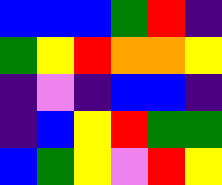[["blue", "blue", "blue", "green", "red", "indigo"], ["green", "yellow", "red", "orange", "orange", "yellow"], ["indigo", "violet", "indigo", "blue", "blue", "indigo"], ["indigo", "blue", "yellow", "red", "green", "green"], ["blue", "green", "yellow", "violet", "red", "yellow"]]